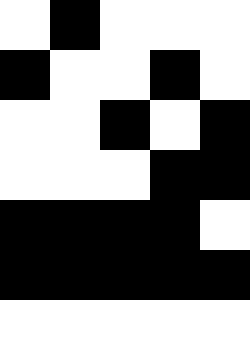[["white", "black", "white", "white", "white"], ["black", "white", "white", "black", "white"], ["white", "white", "black", "white", "black"], ["white", "white", "white", "black", "black"], ["black", "black", "black", "black", "white"], ["black", "black", "black", "black", "black"], ["white", "white", "white", "white", "white"]]